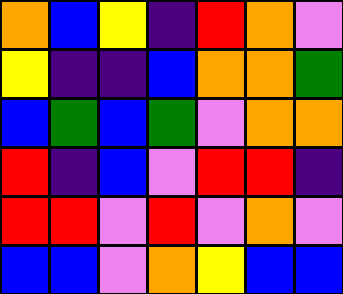[["orange", "blue", "yellow", "indigo", "red", "orange", "violet"], ["yellow", "indigo", "indigo", "blue", "orange", "orange", "green"], ["blue", "green", "blue", "green", "violet", "orange", "orange"], ["red", "indigo", "blue", "violet", "red", "red", "indigo"], ["red", "red", "violet", "red", "violet", "orange", "violet"], ["blue", "blue", "violet", "orange", "yellow", "blue", "blue"]]